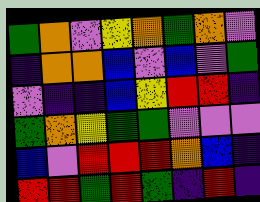[["green", "orange", "violet", "yellow", "orange", "green", "orange", "violet"], ["indigo", "orange", "orange", "blue", "violet", "blue", "violet", "green"], ["violet", "indigo", "indigo", "blue", "yellow", "red", "red", "indigo"], ["green", "orange", "yellow", "green", "green", "violet", "violet", "violet"], ["blue", "violet", "red", "red", "red", "orange", "blue", "indigo"], ["red", "red", "green", "red", "green", "indigo", "red", "indigo"]]